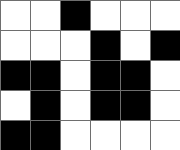[["white", "white", "black", "white", "white", "white"], ["white", "white", "white", "black", "white", "black"], ["black", "black", "white", "black", "black", "white"], ["white", "black", "white", "black", "black", "white"], ["black", "black", "white", "white", "white", "white"]]